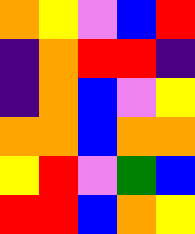[["orange", "yellow", "violet", "blue", "red"], ["indigo", "orange", "red", "red", "indigo"], ["indigo", "orange", "blue", "violet", "yellow"], ["orange", "orange", "blue", "orange", "orange"], ["yellow", "red", "violet", "green", "blue"], ["red", "red", "blue", "orange", "yellow"]]